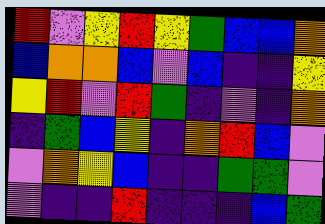[["red", "violet", "yellow", "red", "yellow", "green", "blue", "blue", "orange"], ["blue", "orange", "orange", "blue", "violet", "blue", "indigo", "indigo", "yellow"], ["yellow", "red", "violet", "red", "green", "indigo", "violet", "indigo", "orange"], ["indigo", "green", "blue", "yellow", "indigo", "orange", "red", "blue", "violet"], ["violet", "orange", "yellow", "blue", "indigo", "indigo", "green", "green", "violet"], ["violet", "indigo", "indigo", "red", "indigo", "indigo", "indigo", "blue", "green"]]